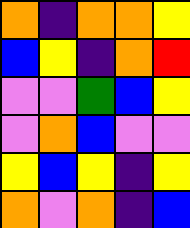[["orange", "indigo", "orange", "orange", "yellow"], ["blue", "yellow", "indigo", "orange", "red"], ["violet", "violet", "green", "blue", "yellow"], ["violet", "orange", "blue", "violet", "violet"], ["yellow", "blue", "yellow", "indigo", "yellow"], ["orange", "violet", "orange", "indigo", "blue"]]